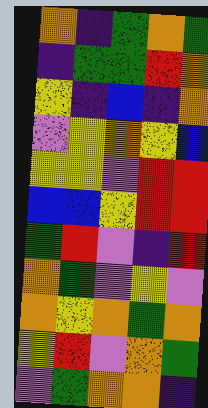[["orange", "indigo", "green", "orange", "green"], ["indigo", "green", "green", "red", "orange"], ["yellow", "indigo", "blue", "indigo", "orange"], ["violet", "yellow", "orange", "yellow", "blue"], ["yellow", "yellow", "violet", "red", "red"], ["blue", "blue", "yellow", "red", "red"], ["green", "red", "violet", "indigo", "red"], ["orange", "green", "violet", "yellow", "violet"], ["orange", "yellow", "orange", "green", "orange"], ["yellow", "red", "violet", "orange", "green"], ["violet", "green", "orange", "orange", "indigo"]]